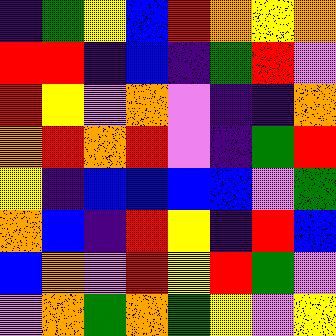[["indigo", "green", "yellow", "blue", "red", "orange", "yellow", "orange"], ["red", "red", "indigo", "blue", "indigo", "green", "red", "violet"], ["red", "yellow", "violet", "orange", "violet", "indigo", "indigo", "orange"], ["orange", "red", "orange", "red", "violet", "indigo", "green", "red"], ["yellow", "indigo", "blue", "blue", "blue", "blue", "violet", "green"], ["orange", "blue", "indigo", "red", "yellow", "indigo", "red", "blue"], ["blue", "orange", "violet", "red", "yellow", "red", "green", "violet"], ["violet", "orange", "green", "orange", "green", "yellow", "violet", "yellow"]]